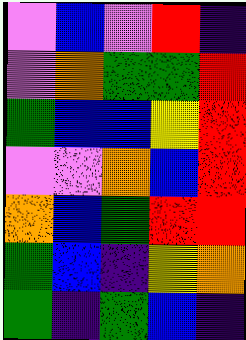[["violet", "blue", "violet", "red", "indigo"], ["violet", "orange", "green", "green", "red"], ["green", "blue", "blue", "yellow", "red"], ["violet", "violet", "orange", "blue", "red"], ["orange", "blue", "green", "red", "red"], ["green", "blue", "indigo", "yellow", "orange"], ["green", "indigo", "green", "blue", "indigo"]]